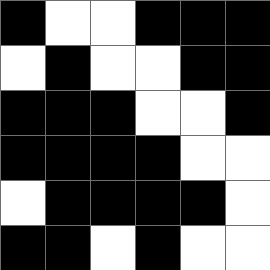[["black", "white", "white", "black", "black", "black"], ["white", "black", "white", "white", "black", "black"], ["black", "black", "black", "white", "white", "black"], ["black", "black", "black", "black", "white", "white"], ["white", "black", "black", "black", "black", "white"], ["black", "black", "white", "black", "white", "white"]]